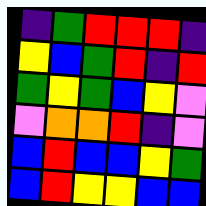[["indigo", "green", "red", "red", "red", "indigo"], ["yellow", "blue", "green", "red", "indigo", "red"], ["green", "yellow", "green", "blue", "yellow", "violet"], ["violet", "orange", "orange", "red", "indigo", "violet"], ["blue", "red", "blue", "blue", "yellow", "green"], ["blue", "red", "yellow", "yellow", "blue", "blue"]]